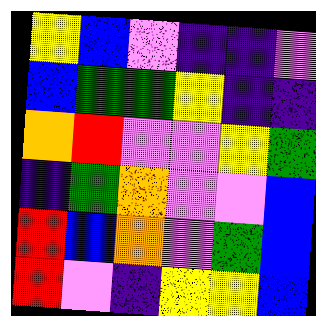[["yellow", "blue", "violet", "indigo", "indigo", "violet"], ["blue", "green", "green", "yellow", "indigo", "indigo"], ["orange", "red", "violet", "violet", "yellow", "green"], ["indigo", "green", "orange", "violet", "violet", "blue"], ["red", "blue", "orange", "violet", "green", "blue"], ["red", "violet", "indigo", "yellow", "yellow", "blue"]]